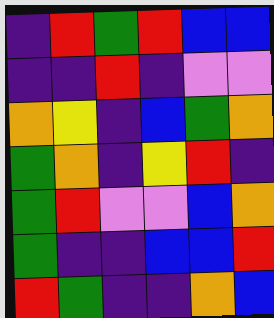[["indigo", "red", "green", "red", "blue", "blue"], ["indigo", "indigo", "red", "indigo", "violet", "violet"], ["orange", "yellow", "indigo", "blue", "green", "orange"], ["green", "orange", "indigo", "yellow", "red", "indigo"], ["green", "red", "violet", "violet", "blue", "orange"], ["green", "indigo", "indigo", "blue", "blue", "red"], ["red", "green", "indigo", "indigo", "orange", "blue"]]